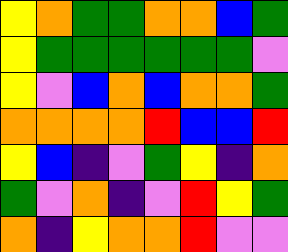[["yellow", "orange", "green", "green", "orange", "orange", "blue", "green"], ["yellow", "green", "green", "green", "green", "green", "green", "violet"], ["yellow", "violet", "blue", "orange", "blue", "orange", "orange", "green"], ["orange", "orange", "orange", "orange", "red", "blue", "blue", "red"], ["yellow", "blue", "indigo", "violet", "green", "yellow", "indigo", "orange"], ["green", "violet", "orange", "indigo", "violet", "red", "yellow", "green"], ["orange", "indigo", "yellow", "orange", "orange", "red", "violet", "violet"]]